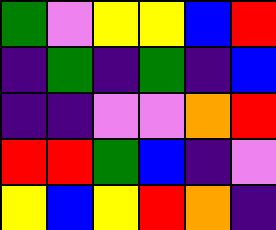[["green", "violet", "yellow", "yellow", "blue", "red"], ["indigo", "green", "indigo", "green", "indigo", "blue"], ["indigo", "indigo", "violet", "violet", "orange", "red"], ["red", "red", "green", "blue", "indigo", "violet"], ["yellow", "blue", "yellow", "red", "orange", "indigo"]]